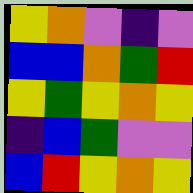[["yellow", "orange", "violet", "indigo", "violet"], ["blue", "blue", "orange", "green", "red"], ["yellow", "green", "yellow", "orange", "yellow"], ["indigo", "blue", "green", "violet", "violet"], ["blue", "red", "yellow", "orange", "yellow"]]